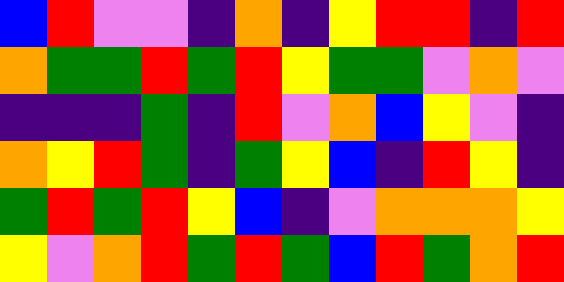[["blue", "red", "violet", "violet", "indigo", "orange", "indigo", "yellow", "red", "red", "indigo", "red"], ["orange", "green", "green", "red", "green", "red", "yellow", "green", "green", "violet", "orange", "violet"], ["indigo", "indigo", "indigo", "green", "indigo", "red", "violet", "orange", "blue", "yellow", "violet", "indigo"], ["orange", "yellow", "red", "green", "indigo", "green", "yellow", "blue", "indigo", "red", "yellow", "indigo"], ["green", "red", "green", "red", "yellow", "blue", "indigo", "violet", "orange", "orange", "orange", "yellow"], ["yellow", "violet", "orange", "red", "green", "red", "green", "blue", "red", "green", "orange", "red"]]